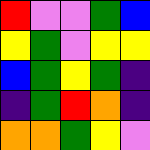[["red", "violet", "violet", "green", "blue"], ["yellow", "green", "violet", "yellow", "yellow"], ["blue", "green", "yellow", "green", "indigo"], ["indigo", "green", "red", "orange", "indigo"], ["orange", "orange", "green", "yellow", "violet"]]